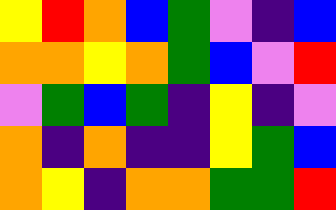[["yellow", "red", "orange", "blue", "green", "violet", "indigo", "blue"], ["orange", "orange", "yellow", "orange", "green", "blue", "violet", "red"], ["violet", "green", "blue", "green", "indigo", "yellow", "indigo", "violet"], ["orange", "indigo", "orange", "indigo", "indigo", "yellow", "green", "blue"], ["orange", "yellow", "indigo", "orange", "orange", "green", "green", "red"]]